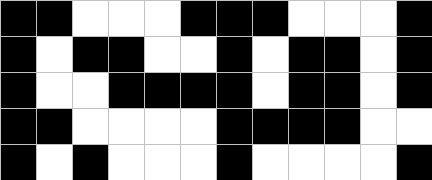[["black", "black", "white", "white", "white", "black", "black", "black", "white", "white", "white", "black"], ["black", "white", "black", "black", "white", "white", "black", "white", "black", "black", "white", "black"], ["black", "white", "white", "black", "black", "black", "black", "white", "black", "black", "white", "black"], ["black", "black", "white", "white", "white", "white", "black", "black", "black", "black", "white", "white"], ["black", "white", "black", "white", "white", "white", "black", "white", "white", "white", "white", "black"]]